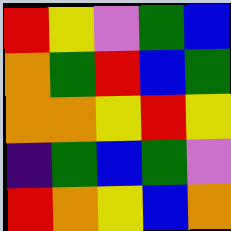[["red", "yellow", "violet", "green", "blue"], ["orange", "green", "red", "blue", "green"], ["orange", "orange", "yellow", "red", "yellow"], ["indigo", "green", "blue", "green", "violet"], ["red", "orange", "yellow", "blue", "orange"]]